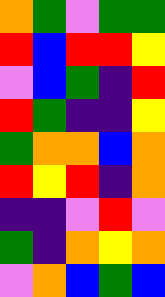[["orange", "green", "violet", "green", "green"], ["red", "blue", "red", "red", "yellow"], ["violet", "blue", "green", "indigo", "red"], ["red", "green", "indigo", "indigo", "yellow"], ["green", "orange", "orange", "blue", "orange"], ["red", "yellow", "red", "indigo", "orange"], ["indigo", "indigo", "violet", "red", "violet"], ["green", "indigo", "orange", "yellow", "orange"], ["violet", "orange", "blue", "green", "blue"]]